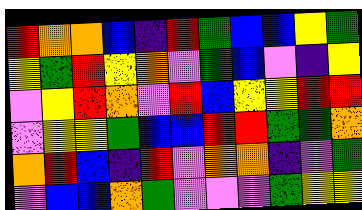[["red", "orange", "orange", "blue", "indigo", "red", "green", "blue", "blue", "yellow", "green"], ["yellow", "green", "red", "yellow", "orange", "violet", "green", "blue", "violet", "indigo", "yellow"], ["violet", "yellow", "red", "orange", "violet", "red", "blue", "yellow", "yellow", "red", "red"], ["violet", "yellow", "yellow", "green", "blue", "blue", "red", "red", "green", "green", "orange"], ["orange", "red", "blue", "indigo", "red", "violet", "orange", "orange", "indigo", "violet", "green"], ["violet", "blue", "blue", "orange", "green", "violet", "violet", "violet", "green", "yellow", "yellow"]]